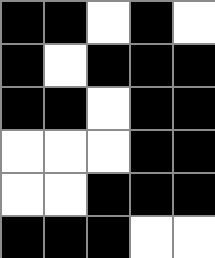[["black", "black", "white", "black", "white"], ["black", "white", "black", "black", "black"], ["black", "black", "white", "black", "black"], ["white", "white", "white", "black", "black"], ["white", "white", "black", "black", "black"], ["black", "black", "black", "white", "white"]]